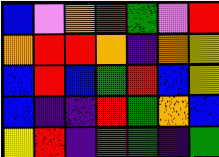[["blue", "violet", "orange", "red", "green", "violet", "red"], ["orange", "red", "red", "orange", "indigo", "orange", "yellow"], ["blue", "red", "blue", "green", "red", "blue", "yellow"], ["blue", "indigo", "indigo", "red", "green", "orange", "blue"], ["yellow", "red", "indigo", "green", "green", "indigo", "green"]]